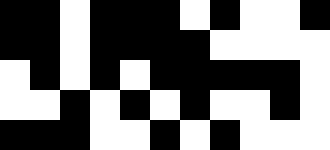[["black", "black", "white", "black", "black", "black", "white", "black", "white", "white", "black"], ["black", "black", "white", "black", "black", "black", "black", "white", "white", "white", "white"], ["white", "black", "white", "black", "white", "black", "black", "black", "black", "black", "white"], ["white", "white", "black", "white", "black", "white", "black", "white", "white", "black", "white"], ["black", "black", "black", "white", "white", "black", "white", "black", "white", "white", "white"]]